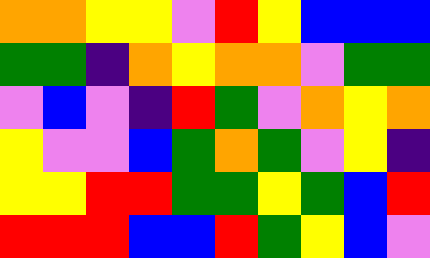[["orange", "orange", "yellow", "yellow", "violet", "red", "yellow", "blue", "blue", "blue"], ["green", "green", "indigo", "orange", "yellow", "orange", "orange", "violet", "green", "green"], ["violet", "blue", "violet", "indigo", "red", "green", "violet", "orange", "yellow", "orange"], ["yellow", "violet", "violet", "blue", "green", "orange", "green", "violet", "yellow", "indigo"], ["yellow", "yellow", "red", "red", "green", "green", "yellow", "green", "blue", "red"], ["red", "red", "red", "blue", "blue", "red", "green", "yellow", "blue", "violet"]]